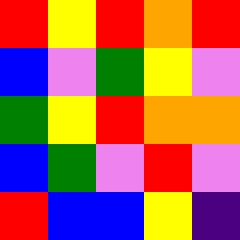[["red", "yellow", "red", "orange", "red"], ["blue", "violet", "green", "yellow", "violet"], ["green", "yellow", "red", "orange", "orange"], ["blue", "green", "violet", "red", "violet"], ["red", "blue", "blue", "yellow", "indigo"]]